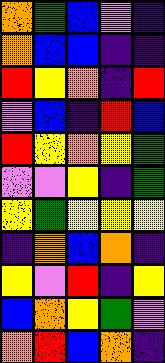[["orange", "green", "blue", "violet", "indigo"], ["orange", "blue", "blue", "indigo", "indigo"], ["red", "yellow", "orange", "indigo", "red"], ["violet", "blue", "indigo", "red", "blue"], ["red", "yellow", "orange", "yellow", "green"], ["violet", "violet", "yellow", "indigo", "green"], ["yellow", "green", "yellow", "yellow", "yellow"], ["indigo", "orange", "blue", "orange", "indigo"], ["yellow", "violet", "red", "indigo", "yellow"], ["blue", "orange", "yellow", "green", "violet"], ["orange", "red", "blue", "orange", "indigo"]]